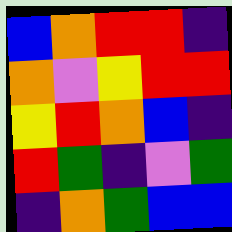[["blue", "orange", "red", "red", "indigo"], ["orange", "violet", "yellow", "red", "red"], ["yellow", "red", "orange", "blue", "indigo"], ["red", "green", "indigo", "violet", "green"], ["indigo", "orange", "green", "blue", "blue"]]